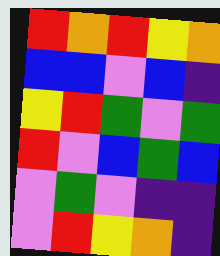[["red", "orange", "red", "yellow", "orange"], ["blue", "blue", "violet", "blue", "indigo"], ["yellow", "red", "green", "violet", "green"], ["red", "violet", "blue", "green", "blue"], ["violet", "green", "violet", "indigo", "indigo"], ["violet", "red", "yellow", "orange", "indigo"]]